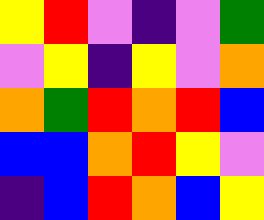[["yellow", "red", "violet", "indigo", "violet", "green"], ["violet", "yellow", "indigo", "yellow", "violet", "orange"], ["orange", "green", "red", "orange", "red", "blue"], ["blue", "blue", "orange", "red", "yellow", "violet"], ["indigo", "blue", "red", "orange", "blue", "yellow"]]